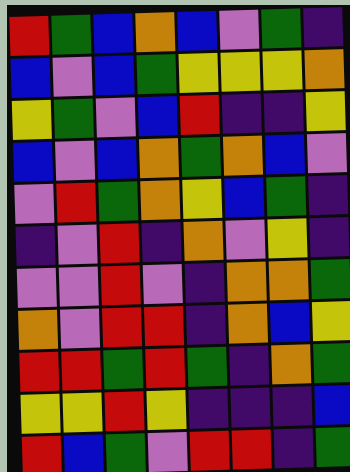[["red", "green", "blue", "orange", "blue", "violet", "green", "indigo"], ["blue", "violet", "blue", "green", "yellow", "yellow", "yellow", "orange"], ["yellow", "green", "violet", "blue", "red", "indigo", "indigo", "yellow"], ["blue", "violet", "blue", "orange", "green", "orange", "blue", "violet"], ["violet", "red", "green", "orange", "yellow", "blue", "green", "indigo"], ["indigo", "violet", "red", "indigo", "orange", "violet", "yellow", "indigo"], ["violet", "violet", "red", "violet", "indigo", "orange", "orange", "green"], ["orange", "violet", "red", "red", "indigo", "orange", "blue", "yellow"], ["red", "red", "green", "red", "green", "indigo", "orange", "green"], ["yellow", "yellow", "red", "yellow", "indigo", "indigo", "indigo", "blue"], ["red", "blue", "green", "violet", "red", "red", "indigo", "green"]]